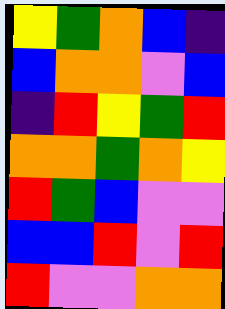[["yellow", "green", "orange", "blue", "indigo"], ["blue", "orange", "orange", "violet", "blue"], ["indigo", "red", "yellow", "green", "red"], ["orange", "orange", "green", "orange", "yellow"], ["red", "green", "blue", "violet", "violet"], ["blue", "blue", "red", "violet", "red"], ["red", "violet", "violet", "orange", "orange"]]